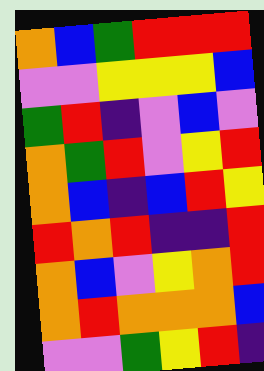[["orange", "blue", "green", "red", "red", "red"], ["violet", "violet", "yellow", "yellow", "yellow", "blue"], ["green", "red", "indigo", "violet", "blue", "violet"], ["orange", "green", "red", "violet", "yellow", "red"], ["orange", "blue", "indigo", "blue", "red", "yellow"], ["red", "orange", "red", "indigo", "indigo", "red"], ["orange", "blue", "violet", "yellow", "orange", "red"], ["orange", "red", "orange", "orange", "orange", "blue"], ["violet", "violet", "green", "yellow", "red", "indigo"]]